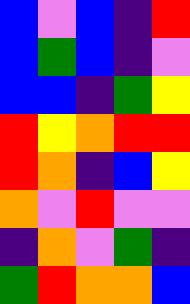[["blue", "violet", "blue", "indigo", "red"], ["blue", "green", "blue", "indigo", "violet"], ["blue", "blue", "indigo", "green", "yellow"], ["red", "yellow", "orange", "red", "red"], ["red", "orange", "indigo", "blue", "yellow"], ["orange", "violet", "red", "violet", "violet"], ["indigo", "orange", "violet", "green", "indigo"], ["green", "red", "orange", "orange", "blue"]]